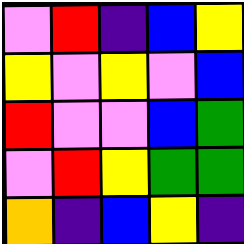[["violet", "red", "indigo", "blue", "yellow"], ["yellow", "violet", "yellow", "violet", "blue"], ["red", "violet", "violet", "blue", "green"], ["violet", "red", "yellow", "green", "green"], ["orange", "indigo", "blue", "yellow", "indigo"]]